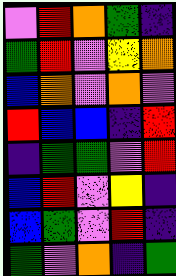[["violet", "red", "orange", "green", "indigo"], ["green", "red", "violet", "yellow", "orange"], ["blue", "orange", "violet", "orange", "violet"], ["red", "blue", "blue", "indigo", "red"], ["indigo", "green", "green", "violet", "red"], ["blue", "red", "violet", "yellow", "indigo"], ["blue", "green", "violet", "red", "indigo"], ["green", "violet", "orange", "indigo", "green"]]